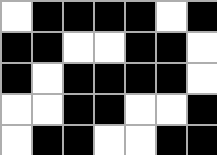[["white", "black", "black", "black", "black", "white", "black"], ["black", "black", "white", "white", "black", "black", "white"], ["black", "white", "black", "black", "black", "black", "white"], ["white", "white", "black", "black", "white", "white", "black"], ["white", "black", "black", "white", "white", "black", "black"]]